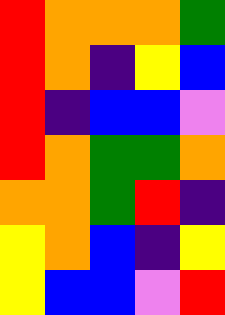[["red", "orange", "orange", "orange", "green"], ["red", "orange", "indigo", "yellow", "blue"], ["red", "indigo", "blue", "blue", "violet"], ["red", "orange", "green", "green", "orange"], ["orange", "orange", "green", "red", "indigo"], ["yellow", "orange", "blue", "indigo", "yellow"], ["yellow", "blue", "blue", "violet", "red"]]